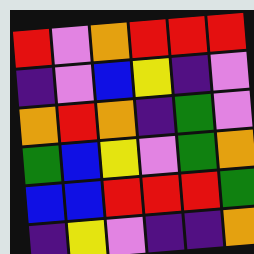[["red", "violet", "orange", "red", "red", "red"], ["indigo", "violet", "blue", "yellow", "indigo", "violet"], ["orange", "red", "orange", "indigo", "green", "violet"], ["green", "blue", "yellow", "violet", "green", "orange"], ["blue", "blue", "red", "red", "red", "green"], ["indigo", "yellow", "violet", "indigo", "indigo", "orange"]]